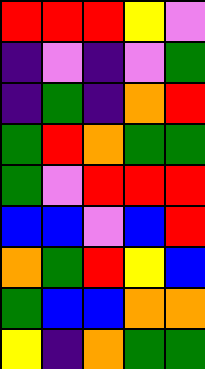[["red", "red", "red", "yellow", "violet"], ["indigo", "violet", "indigo", "violet", "green"], ["indigo", "green", "indigo", "orange", "red"], ["green", "red", "orange", "green", "green"], ["green", "violet", "red", "red", "red"], ["blue", "blue", "violet", "blue", "red"], ["orange", "green", "red", "yellow", "blue"], ["green", "blue", "blue", "orange", "orange"], ["yellow", "indigo", "orange", "green", "green"]]